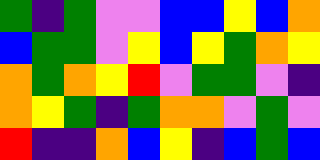[["green", "indigo", "green", "violet", "violet", "blue", "blue", "yellow", "blue", "orange"], ["blue", "green", "green", "violet", "yellow", "blue", "yellow", "green", "orange", "yellow"], ["orange", "green", "orange", "yellow", "red", "violet", "green", "green", "violet", "indigo"], ["orange", "yellow", "green", "indigo", "green", "orange", "orange", "violet", "green", "violet"], ["red", "indigo", "indigo", "orange", "blue", "yellow", "indigo", "blue", "green", "blue"]]